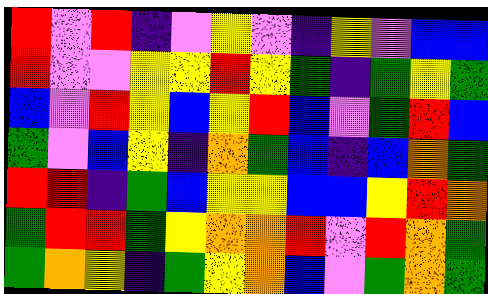[["red", "violet", "red", "indigo", "violet", "yellow", "violet", "indigo", "yellow", "violet", "blue", "blue"], ["red", "violet", "violet", "yellow", "yellow", "red", "yellow", "green", "indigo", "green", "yellow", "green"], ["blue", "violet", "red", "yellow", "blue", "yellow", "red", "blue", "violet", "green", "red", "blue"], ["green", "violet", "blue", "yellow", "indigo", "orange", "green", "blue", "indigo", "blue", "orange", "green"], ["red", "red", "indigo", "green", "blue", "yellow", "yellow", "blue", "blue", "yellow", "red", "orange"], ["green", "red", "red", "green", "yellow", "orange", "orange", "red", "violet", "red", "orange", "green"], ["green", "orange", "yellow", "indigo", "green", "yellow", "orange", "blue", "violet", "green", "orange", "green"]]